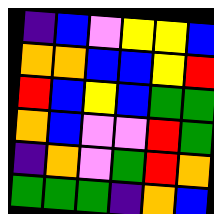[["indigo", "blue", "violet", "yellow", "yellow", "blue"], ["orange", "orange", "blue", "blue", "yellow", "red"], ["red", "blue", "yellow", "blue", "green", "green"], ["orange", "blue", "violet", "violet", "red", "green"], ["indigo", "orange", "violet", "green", "red", "orange"], ["green", "green", "green", "indigo", "orange", "blue"]]